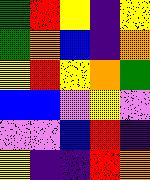[["green", "red", "yellow", "indigo", "yellow"], ["green", "orange", "blue", "indigo", "orange"], ["yellow", "red", "yellow", "orange", "green"], ["blue", "blue", "violet", "yellow", "violet"], ["violet", "violet", "blue", "red", "indigo"], ["yellow", "indigo", "indigo", "red", "orange"]]